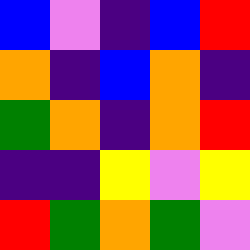[["blue", "violet", "indigo", "blue", "red"], ["orange", "indigo", "blue", "orange", "indigo"], ["green", "orange", "indigo", "orange", "red"], ["indigo", "indigo", "yellow", "violet", "yellow"], ["red", "green", "orange", "green", "violet"]]